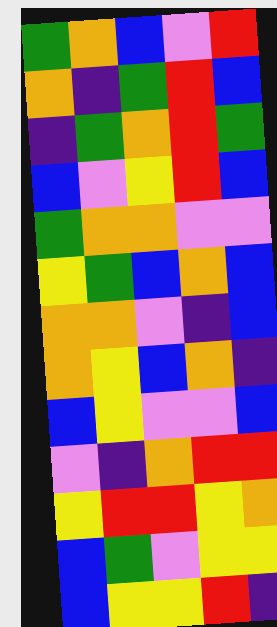[["green", "orange", "blue", "violet", "red"], ["orange", "indigo", "green", "red", "blue"], ["indigo", "green", "orange", "red", "green"], ["blue", "violet", "yellow", "red", "blue"], ["green", "orange", "orange", "violet", "violet"], ["yellow", "green", "blue", "orange", "blue"], ["orange", "orange", "violet", "indigo", "blue"], ["orange", "yellow", "blue", "orange", "indigo"], ["blue", "yellow", "violet", "violet", "blue"], ["violet", "indigo", "orange", "red", "red"], ["yellow", "red", "red", "yellow", "orange"], ["blue", "green", "violet", "yellow", "yellow"], ["blue", "yellow", "yellow", "red", "indigo"]]